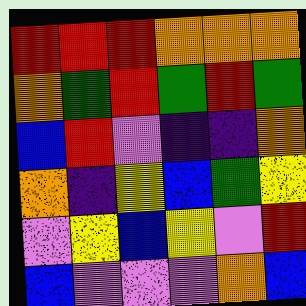[["red", "red", "red", "orange", "orange", "orange"], ["orange", "green", "red", "green", "red", "green"], ["blue", "red", "violet", "indigo", "indigo", "orange"], ["orange", "indigo", "yellow", "blue", "green", "yellow"], ["violet", "yellow", "blue", "yellow", "violet", "red"], ["blue", "violet", "violet", "violet", "orange", "blue"]]